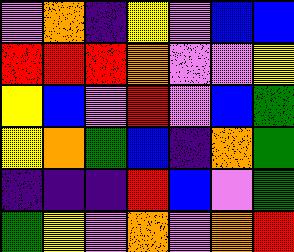[["violet", "orange", "indigo", "yellow", "violet", "blue", "blue"], ["red", "red", "red", "orange", "violet", "violet", "yellow"], ["yellow", "blue", "violet", "red", "violet", "blue", "green"], ["yellow", "orange", "green", "blue", "indigo", "orange", "green"], ["indigo", "indigo", "indigo", "red", "blue", "violet", "green"], ["green", "yellow", "violet", "orange", "violet", "orange", "red"]]